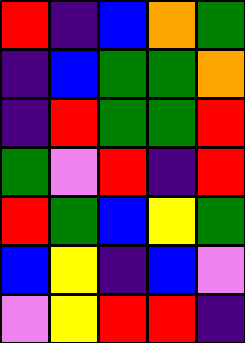[["red", "indigo", "blue", "orange", "green"], ["indigo", "blue", "green", "green", "orange"], ["indigo", "red", "green", "green", "red"], ["green", "violet", "red", "indigo", "red"], ["red", "green", "blue", "yellow", "green"], ["blue", "yellow", "indigo", "blue", "violet"], ["violet", "yellow", "red", "red", "indigo"]]